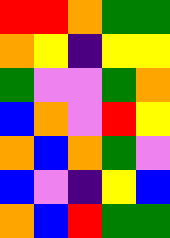[["red", "red", "orange", "green", "green"], ["orange", "yellow", "indigo", "yellow", "yellow"], ["green", "violet", "violet", "green", "orange"], ["blue", "orange", "violet", "red", "yellow"], ["orange", "blue", "orange", "green", "violet"], ["blue", "violet", "indigo", "yellow", "blue"], ["orange", "blue", "red", "green", "green"]]